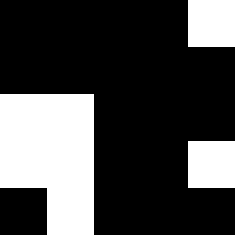[["black", "black", "black", "black", "white"], ["black", "black", "black", "black", "black"], ["white", "white", "black", "black", "black"], ["white", "white", "black", "black", "white"], ["black", "white", "black", "black", "black"]]